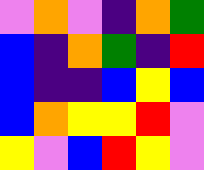[["violet", "orange", "violet", "indigo", "orange", "green"], ["blue", "indigo", "orange", "green", "indigo", "red"], ["blue", "indigo", "indigo", "blue", "yellow", "blue"], ["blue", "orange", "yellow", "yellow", "red", "violet"], ["yellow", "violet", "blue", "red", "yellow", "violet"]]